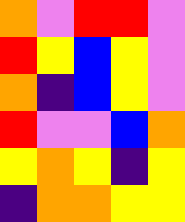[["orange", "violet", "red", "red", "violet"], ["red", "yellow", "blue", "yellow", "violet"], ["orange", "indigo", "blue", "yellow", "violet"], ["red", "violet", "violet", "blue", "orange"], ["yellow", "orange", "yellow", "indigo", "yellow"], ["indigo", "orange", "orange", "yellow", "yellow"]]